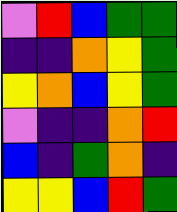[["violet", "red", "blue", "green", "green"], ["indigo", "indigo", "orange", "yellow", "green"], ["yellow", "orange", "blue", "yellow", "green"], ["violet", "indigo", "indigo", "orange", "red"], ["blue", "indigo", "green", "orange", "indigo"], ["yellow", "yellow", "blue", "red", "green"]]